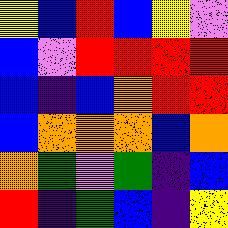[["yellow", "blue", "red", "blue", "yellow", "violet"], ["blue", "violet", "red", "red", "red", "red"], ["blue", "indigo", "blue", "orange", "red", "red"], ["blue", "orange", "orange", "orange", "blue", "orange"], ["orange", "green", "violet", "green", "indigo", "blue"], ["red", "indigo", "green", "blue", "indigo", "yellow"]]